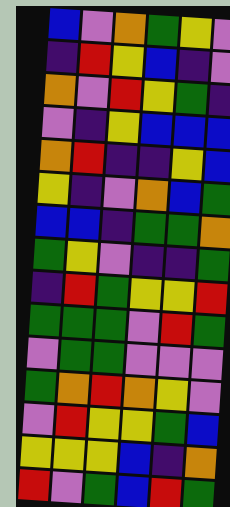[["blue", "violet", "orange", "green", "yellow", "violet"], ["indigo", "red", "yellow", "blue", "indigo", "violet"], ["orange", "violet", "red", "yellow", "green", "indigo"], ["violet", "indigo", "yellow", "blue", "blue", "blue"], ["orange", "red", "indigo", "indigo", "yellow", "blue"], ["yellow", "indigo", "violet", "orange", "blue", "green"], ["blue", "blue", "indigo", "green", "green", "orange"], ["green", "yellow", "violet", "indigo", "indigo", "green"], ["indigo", "red", "green", "yellow", "yellow", "red"], ["green", "green", "green", "violet", "red", "green"], ["violet", "green", "green", "violet", "violet", "violet"], ["green", "orange", "red", "orange", "yellow", "violet"], ["violet", "red", "yellow", "yellow", "green", "blue"], ["yellow", "yellow", "yellow", "blue", "indigo", "orange"], ["red", "violet", "green", "blue", "red", "green"]]